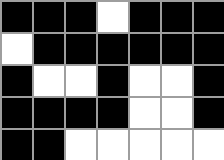[["black", "black", "black", "white", "black", "black", "black"], ["white", "black", "black", "black", "black", "black", "black"], ["black", "white", "white", "black", "white", "white", "black"], ["black", "black", "black", "black", "white", "white", "black"], ["black", "black", "white", "white", "white", "white", "white"]]